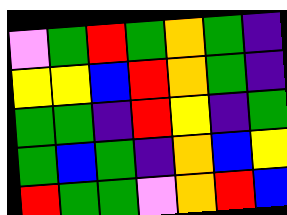[["violet", "green", "red", "green", "orange", "green", "indigo"], ["yellow", "yellow", "blue", "red", "orange", "green", "indigo"], ["green", "green", "indigo", "red", "yellow", "indigo", "green"], ["green", "blue", "green", "indigo", "orange", "blue", "yellow"], ["red", "green", "green", "violet", "orange", "red", "blue"]]